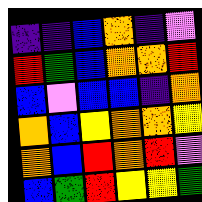[["indigo", "indigo", "blue", "orange", "indigo", "violet"], ["red", "green", "blue", "orange", "orange", "red"], ["blue", "violet", "blue", "blue", "indigo", "orange"], ["orange", "blue", "yellow", "orange", "orange", "yellow"], ["orange", "blue", "red", "orange", "red", "violet"], ["blue", "green", "red", "yellow", "yellow", "green"]]